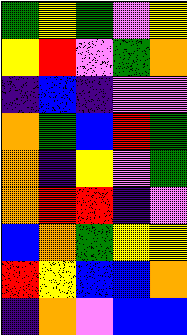[["green", "yellow", "green", "violet", "yellow"], ["yellow", "red", "violet", "green", "orange"], ["indigo", "blue", "indigo", "violet", "violet"], ["orange", "green", "blue", "red", "green"], ["orange", "indigo", "yellow", "violet", "green"], ["orange", "red", "red", "indigo", "violet"], ["blue", "orange", "green", "yellow", "yellow"], ["red", "yellow", "blue", "blue", "orange"], ["indigo", "orange", "violet", "blue", "blue"]]